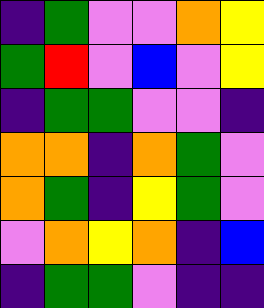[["indigo", "green", "violet", "violet", "orange", "yellow"], ["green", "red", "violet", "blue", "violet", "yellow"], ["indigo", "green", "green", "violet", "violet", "indigo"], ["orange", "orange", "indigo", "orange", "green", "violet"], ["orange", "green", "indigo", "yellow", "green", "violet"], ["violet", "orange", "yellow", "orange", "indigo", "blue"], ["indigo", "green", "green", "violet", "indigo", "indigo"]]